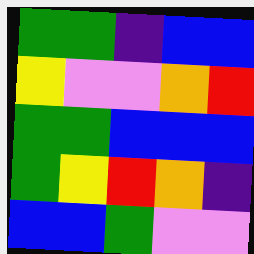[["green", "green", "indigo", "blue", "blue"], ["yellow", "violet", "violet", "orange", "red"], ["green", "green", "blue", "blue", "blue"], ["green", "yellow", "red", "orange", "indigo"], ["blue", "blue", "green", "violet", "violet"]]